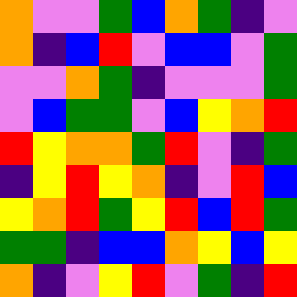[["orange", "violet", "violet", "green", "blue", "orange", "green", "indigo", "violet"], ["orange", "indigo", "blue", "red", "violet", "blue", "blue", "violet", "green"], ["violet", "violet", "orange", "green", "indigo", "violet", "violet", "violet", "green"], ["violet", "blue", "green", "green", "violet", "blue", "yellow", "orange", "red"], ["red", "yellow", "orange", "orange", "green", "red", "violet", "indigo", "green"], ["indigo", "yellow", "red", "yellow", "orange", "indigo", "violet", "red", "blue"], ["yellow", "orange", "red", "green", "yellow", "red", "blue", "red", "green"], ["green", "green", "indigo", "blue", "blue", "orange", "yellow", "blue", "yellow"], ["orange", "indigo", "violet", "yellow", "red", "violet", "green", "indigo", "red"]]